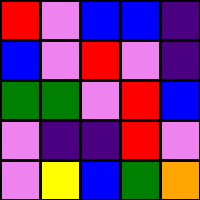[["red", "violet", "blue", "blue", "indigo"], ["blue", "violet", "red", "violet", "indigo"], ["green", "green", "violet", "red", "blue"], ["violet", "indigo", "indigo", "red", "violet"], ["violet", "yellow", "blue", "green", "orange"]]